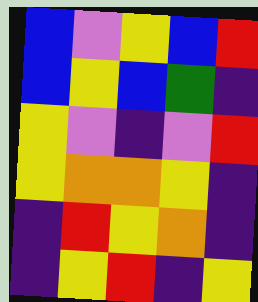[["blue", "violet", "yellow", "blue", "red"], ["blue", "yellow", "blue", "green", "indigo"], ["yellow", "violet", "indigo", "violet", "red"], ["yellow", "orange", "orange", "yellow", "indigo"], ["indigo", "red", "yellow", "orange", "indigo"], ["indigo", "yellow", "red", "indigo", "yellow"]]